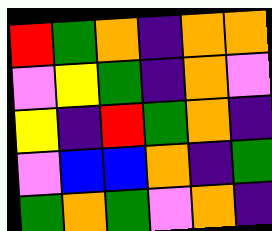[["red", "green", "orange", "indigo", "orange", "orange"], ["violet", "yellow", "green", "indigo", "orange", "violet"], ["yellow", "indigo", "red", "green", "orange", "indigo"], ["violet", "blue", "blue", "orange", "indigo", "green"], ["green", "orange", "green", "violet", "orange", "indigo"]]